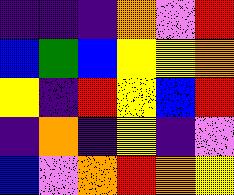[["indigo", "indigo", "indigo", "orange", "violet", "red"], ["blue", "green", "blue", "yellow", "yellow", "orange"], ["yellow", "indigo", "red", "yellow", "blue", "red"], ["indigo", "orange", "indigo", "yellow", "indigo", "violet"], ["blue", "violet", "orange", "red", "orange", "yellow"]]